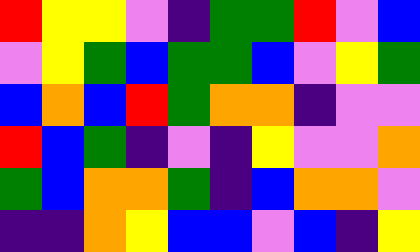[["red", "yellow", "yellow", "violet", "indigo", "green", "green", "red", "violet", "blue"], ["violet", "yellow", "green", "blue", "green", "green", "blue", "violet", "yellow", "green"], ["blue", "orange", "blue", "red", "green", "orange", "orange", "indigo", "violet", "violet"], ["red", "blue", "green", "indigo", "violet", "indigo", "yellow", "violet", "violet", "orange"], ["green", "blue", "orange", "orange", "green", "indigo", "blue", "orange", "orange", "violet"], ["indigo", "indigo", "orange", "yellow", "blue", "blue", "violet", "blue", "indigo", "yellow"]]